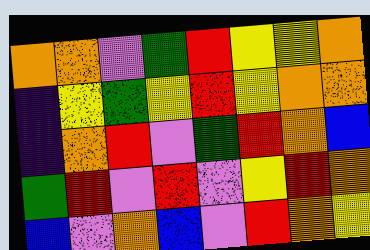[["orange", "orange", "violet", "green", "red", "yellow", "yellow", "orange"], ["indigo", "yellow", "green", "yellow", "red", "yellow", "orange", "orange"], ["indigo", "orange", "red", "violet", "green", "red", "orange", "blue"], ["green", "red", "violet", "red", "violet", "yellow", "red", "orange"], ["blue", "violet", "orange", "blue", "violet", "red", "orange", "yellow"]]